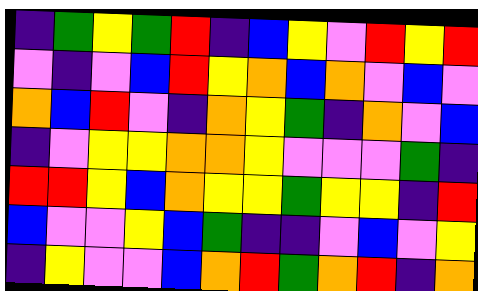[["indigo", "green", "yellow", "green", "red", "indigo", "blue", "yellow", "violet", "red", "yellow", "red"], ["violet", "indigo", "violet", "blue", "red", "yellow", "orange", "blue", "orange", "violet", "blue", "violet"], ["orange", "blue", "red", "violet", "indigo", "orange", "yellow", "green", "indigo", "orange", "violet", "blue"], ["indigo", "violet", "yellow", "yellow", "orange", "orange", "yellow", "violet", "violet", "violet", "green", "indigo"], ["red", "red", "yellow", "blue", "orange", "yellow", "yellow", "green", "yellow", "yellow", "indigo", "red"], ["blue", "violet", "violet", "yellow", "blue", "green", "indigo", "indigo", "violet", "blue", "violet", "yellow"], ["indigo", "yellow", "violet", "violet", "blue", "orange", "red", "green", "orange", "red", "indigo", "orange"]]